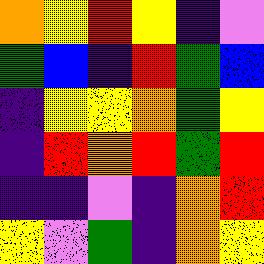[["orange", "yellow", "red", "yellow", "indigo", "violet"], ["green", "blue", "indigo", "red", "green", "blue"], ["indigo", "yellow", "yellow", "orange", "green", "yellow"], ["indigo", "red", "orange", "red", "green", "red"], ["indigo", "indigo", "violet", "indigo", "orange", "red"], ["yellow", "violet", "green", "indigo", "orange", "yellow"]]